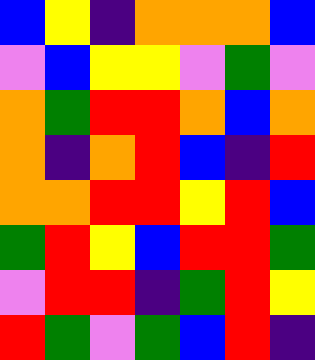[["blue", "yellow", "indigo", "orange", "orange", "orange", "blue"], ["violet", "blue", "yellow", "yellow", "violet", "green", "violet"], ["orange", "green", "red", "red", "orange", "blue", "orange"], ["orange", "indigo", "orange", "red", "blue", "indigo", "red"], ["orange", "orange", "red", "red", "yellow", "red", "blue"], ["green", "red", "yellow", "blue", "red", "red", "green"], ["violet", "red", "red", "indigo", "green", "red", "yellow"], ["red", "green", "violet", "green", "blue", "red", "indigo"]]